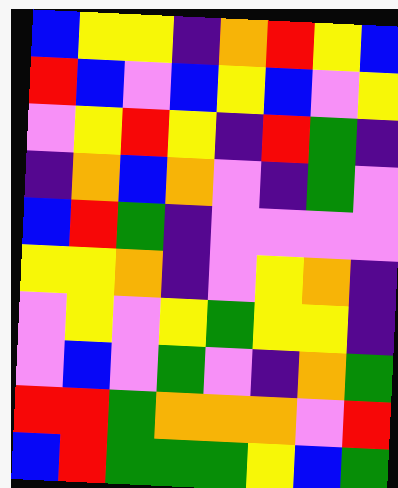[["blue", "yellow", "yellow", "indigo", "orange", "red", "yellow", "blue"], ["red", "blue", "violet", "blue", "yellow", "blue", "violet", "yellow"], ["violet", "yellow", "red", "yellow", "indigo", "red", "green", "indigo"], ["indigo", "orange", "blue", "orange", "violet", "indigo", "green", "violet"], ["blue", "red", "green", "indigo", "violet", "violet", "violet", "violet"], ["yellow", "yellow", "orange", "indigo", "violet", "yellow", "orange", "indigo"], ["violet", "yellow", "violet", "yellow", "green", "yellow", "yellow", "indigo"], ["violet", "blue", "violet", "green", "violet", "indigo", "orange", "green"], ["red", "red", "green", "orange", "orange", "orange", "violet", "red"], ["blue", "red", "green", "green", "green", "yellow", "blue", "green"]]